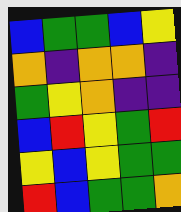[["blue", "green", "green", "blue", "yellow"], ["orange", "indigo", "orange", "orange", "indigo"], ["green", "yellow", "orange", "indigo", "indigo"], ["blue", "red", "yellow", "green", "red"], ["yellow", "blue", "yellow", "green", "green"], ["red", "blue", "green", "green", "orange"]]